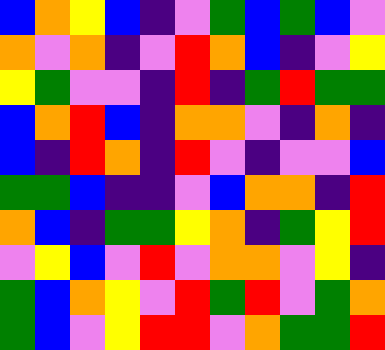[["blue", "orange", "yellow", "blue", "indigo", "violet", "green", "blue", "green", "blue", "violet"], ["orange", "violet", "orange", "indigo", "violet", "red", "orange", "blue", "indigo", "violet", "yellow"], ["yellow", "green", "violet", "violet", "indigo", "red", "indigo", "green", "red", "green", "green"], ["blue", "orange", "red", "blue", "indigo", "orange", "orange", "violet", "indigo", "orange", "indigo"], ["blue", "indigo", "red", "orange", "indigo", "red", "violet", "indigo", "violet", "violet", "blue"], ["green", "green", "blue", "indigo", "indigo", "violet", "blue", "orange", "orange", "indigo", "red"], ["orange", "blue", "indigo", "green", "green", "yellow", "orange", "indigo", "green", "yellow", "red"], ["violet", "yellow", "blue", "violet", "red", "violet", "orange", "orange", "violet", "yellow", "indigo"], ["green", "blue", "orange", "yellow", "violet", "red", "green", "red", "violet", "green", "orange"], ["green", "blue", "violet", "yellow", "red", "red", "violet", "orange", "green", "green", "red"]]